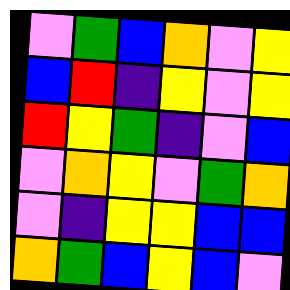[["violet", "green", "blue", "orange", "violet", "yellow"], ["blue", "red", "indigo", "yellow", "violet", "yellow"], ["red", "yellow", "green", "indigo", "violet", "blue"], ["violet", "orange", "yellow", "violet", "green", "orange"], ["violet", "indigo", "yellow", "yellow", "blue", "blue"], ["orange", "green", "blue", "yellow", "blue", "violet"]]